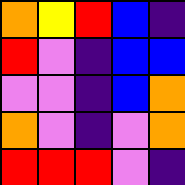[["orange", "yellow", "red", "blue", "indigo"], ["red", "violet", "indigo", "blue", "blue"], ["violet", "violet", "indigo", "blue", "orange"], ["orange", "violet", "indigo", "violet", "orange"], ["red", "red", "red", "violet", "indigo"]]